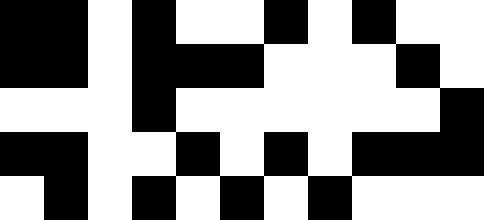[["black", "black", "white", "black", "white", "white", "black", "white", "black", "white", "white"], ["black", "black", "white", "black", "black", "black", "white", "white", "white", "black", "white"], ["white", "white", "white", "black", "white", "white", "white", "white", "white", "white", "black"], ["black", "black", "white", "white", "black", "white", "black", "white", "black", "black", "black"], ["white", "black", "white", "black", "white", "black", "white", "black", "white", "white", "white"]]